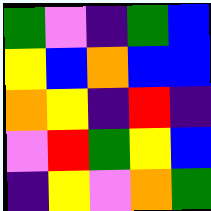[["green", "violet", "indigo", "green", "blue"], ["yellow", "blue", "orange", "blue", "blue"], ["orange", "yellow", "indigo", "red", "indigo"], ["violet", "red", "green", "yellow", "blue"], ["indigo", "yellow", "violet", "orange", "green"]]